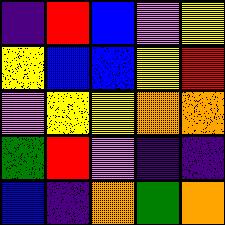[["indigo", "red", "blue", "violet", "yellow"], ["yellow", "blue", "blue", "yellow", "red"], ["violet", "yellow", "yellow", "orange", "orange"], ["green", "red", "violet", "indigo", "indigo"], ["blue", "indigo", "orange", "green", "orange"]]